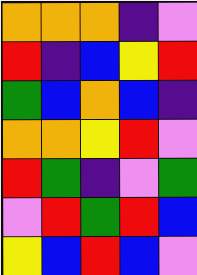[["orange", "orange", "orange", "indigo", "violet"], ["red", "indigo", "blue", "yellow", "red"], ["green", "blue", "orange", "blue", "indigo"], ["orange", "orange", "yellow", "red", "violet"], ["red", "green", "indigo", "violet", "green"], ["violet", "red", "green", "red", "blue"], ["yellow", "blue", "red", "blue", "violet"]]